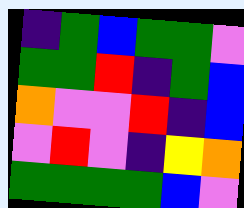[["indigo", "green", "blue", "green", "green", "violet"], ["green", "green", "red", "indigo", "green", "blue"], ["orange", "violet", "violet", "red", "indigo", "blue"], ["violet", "red", "violet", "indigo", "yellow", "orange"], ["green", "green", "green", "green", "blue", "violet"]]